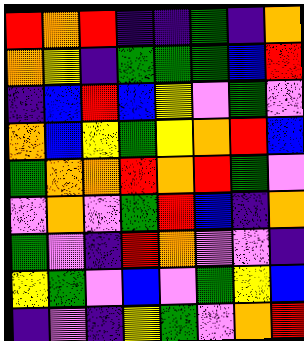[["red", "orange", "red", "indigo", "indigo", "green", "indigo", "orange"], ["orange", "yellow", "indigo", "green", "green", "green", "blue", "red"], ["indigo", "blue", "red", "blue", "yellow", "violet", "green", "violet"], ["orange", "blue", "yellow", "green", "yellow", "orange", "red", "blue"], ["green", "orange", "orange", "red", "orange", "red", "green", "violet"], ["violet", "orange", "violet", "green", "red", "blue", "indigo", "orange"], ["green", "violet", "indigo", "red", "orange", "violet", "violet", "indigo"], ["yellow", "green", "violet", "blue", "violet", "green", "yellow", "blue"], ["indigo", "violet", "indigo", "yellow", "green", "violet", "orange", "red"]]